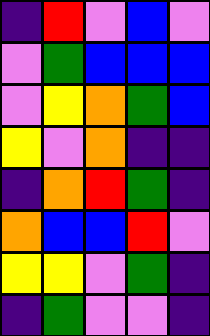[["indigo", "red", "violet", "blue", "violet"], ["violet", "green", "blue", "blue", "blue"], ["violet", "yellow", "orange", "green", "blue"], ["yellow", "violet", "orange", "indigo", "indigo"], ["indigo", "orange", "red", "green", "indigo"], ["orange", "blue", "blue", "red", "violet"], ["yellow", "yellow", "violet", "green", "indigo"], ["indigo", "green", "violet", "violet", "indigo"]]